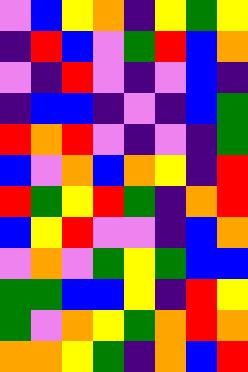[["violet", "blue", "yellow", "orange", "indigo", "yellow", "green", "yellow"], ["indigo", "red", "blue", "violet", "green", "red", "blue", "orange"], ["violet", "indigo", "red", "violet", "indigo", "violet", "blue", "indigo"], ["indigo", "blue", "blue", "indigo", "violet", "indigo", "blue", "green"], ["red", "orange", "red", "violet", "indigo", "violet", "indigo", "green"], ["blue", "violet", "orange", "blue", "orange", "yellow", "indigo", "red"], ["red", "green", "yellow", "red", "green", "indigo", "orange", "red"], ["blue", "yellow", "red", "violet", "violet", "indigo", "blue", "orange"], ["violet", "orange", "violet", "green", "yellow", "green", "blue", "blue"], ["green", "green", "blue", "blue", "yellow", "indigo", "red", "yellow"], ["green", "violet", "orange", "yellow", "green", "orange", "red", "orange"], ["orange", "orange", "yellow", "green", "indigo", "orange", "blue", "red"]]